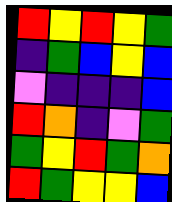[["red", "yellow", "red", "yellow", "green"], ["indigo", "green", "blue", "yellow", "blue"], ["violet", "indigo", "indigo", "indigo", "blue"], ["red", "orange", "indigo", "violet", "green"], ["green", "yellow", "red", "green", "orange"], ["red", "green", "yellow", "yellow", "blue"]]